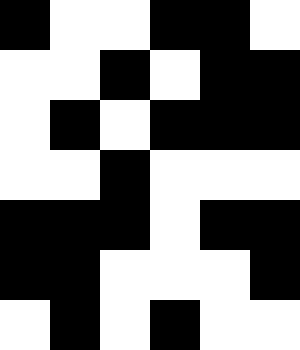[["black", "white", "white", "black", "black", "white"], ["white", "white", "black", "white", "black", "black"], ["white", "black", "white", "black", "black", "black"], ["white", "white", "black", "white", "white", "white"], ["black", "black", "black", "white", "black", "black"], ["black", "black", "white", "white", "white", "black"], ["white", "black", "white", "black", "white", "white"]]